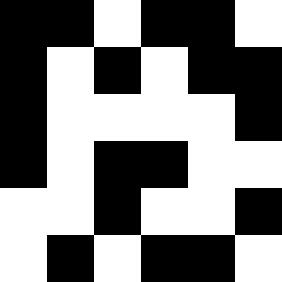[["black", "black", "white", "black", "black", "white"], ["black", "white", "black", "white", "black", "black"], ["black", "white", "white", "white", "white", "black"], ["black", "white", "black", "black", "white", "white"], ["white", "white", "black", "white", "white", "black"], ["white", "black", "white", "black", "black", "white"]]